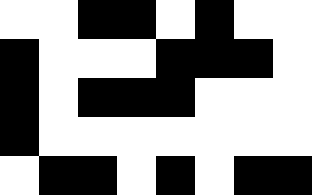[["white", "white", "black", "black", "white", "black", "white", "white"], ["black", "white", "white", "white", "black", "black", "black", "white"], ["black", "white", "black", "black", "black", "white", "white", "white"], ["black", "white", "white", "white", "white", "white", "white", "white"], ["white", "black", "black", "white", "black", "white", "black", "black"]]